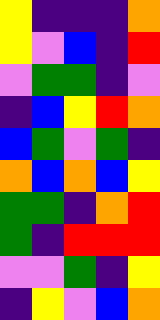[["yellow", "indigo", "indigo", "indigo", "orange"], ["yellow", "violet", "blue", "indigo", "red"], ["violet", "green", "green", "indigo", "violet"], ["indigo", "blue", "yellow", "red", "orange"], ["blue", "green", "violet", "green", "indigo"], ["orange", "blue", "orange", "blue", "yellow"], ["green", "green", "indigo", "orange", "red"], ["green", "indigo", "red", "red", "red"], ["violet", "violet", "green", "indigo", "yellow"], ["indigo", "yellow", "violet", "blue", "orange"]]